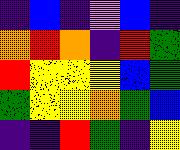[["indigo", "blue", "indigo", "violet", "blue", "indigo"], ["orange", "red", "orange", "indigo", "red", "green"], ["red", "yellow", "yellow", "yellow", "blue", "green"], ["green", "yellow", "yellow", "orange", "green", "blue"], ["indigo", "indigo", "red", "green", "indigo", "yellow"]]